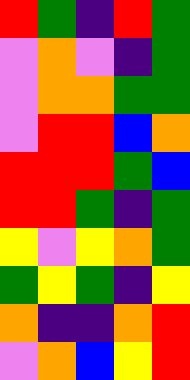[["red", "green", "indigo", "red", "green"], ["violet", "orange", "violet", "indigo", "green"], ["violet", "orange", "orange", "green", "green"], ["violet", "red", "red", "blue", "orange"], ["red", "red", "red", "green", "blue"], ["red", "red", "green", "indigo", "green"], ["yellow", "violet", "yellow", "orange", "green"], ["green", "yellow", "green", "indigo", "yellow"], ["orange", "indigo", "indigo", "orange", "red"], ["violet", "orange", "blue", "yellow", "red"]]